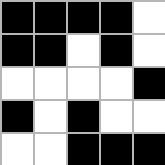[["black", "black", "black", "black", "white"], ["black", "black", "white", "black", "white"], ["white", "white", "white", "white", "black"], ["black", "white", "black", "white", "white"], ["white", "white", "black", "black", "black"]]